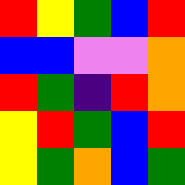[["red", "yellow", "green", "blue", "red"], ["blue", "blue", "violet", "violet", "orange"], ["red", "green", "indigo", "red", "orange"], ["yellow", "red", "green", "blue", "red"], ["yellow", "green", "orange", "blue", "green"]]